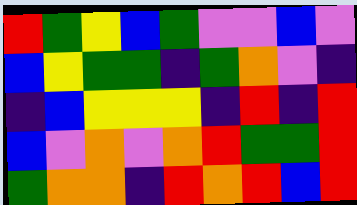[["red", "green", "yellow", "blue", "green", "violet", "violet", "blue", "violet"], ["blue", "yellow", "green", "green", "indigo", "green", "orange", "violet", "indigo"], ["indigo", "blue", "yellow", "yellow", "yellow", "indigo", "red", "indigo", "red"], ["blue", "violet", "orange", "violet", "orange", "red", "green", "green", "red"], ["green", "orange", "orange", "indigo", "red", "orange", "red", "blue", "red"]]